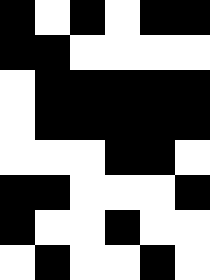[["black", "white", "black", "white", "black", "black"], ["black", "black", "white", "white", "white", "white"], ["white", "black", "black", "black", "black", "black"], ["white", "black", "black", "black", "black", "black"], ["white", "white", "white", "black", "black", "white"], ["black", "black", "white", "white", "white", "black"], ["black", "white", "white", "black", "white", "white"], ["white", "black", "white", "white", "black", "white"]]